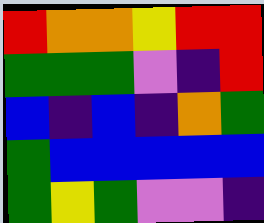[["red", "orange", "orange", "yellow", "red", "red"], ["green", "green", "green", "violet", "indigo", "red"], ["blue", "indigo", "blue", "indigo", "orange", "green"], ["green", "blue", "blue", "blue", "blue", "blue"], ["green", "yellow", "green", "violet", "violet", "indigo"]]